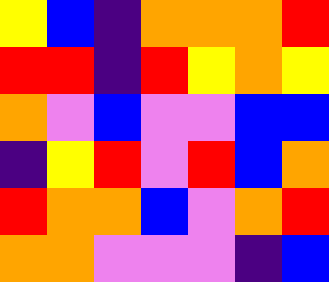[["yellow", "blue", "indigo", "orange", "orange", "orange", "red"], ["red", "red", "indigo", "red", "yellow", "orange", "yellow"], ["orange", "violet", "blue", "violet", "violet", "blue", "blue"], ["indigo", "yellow", "red", "violet", "red", "blue", "orange"], ["red", "orange", "orange", "blue", "violet", "orange", "red"], ["orange", "orange", "violet", "violet", "violet", "indigo", "blue"]]